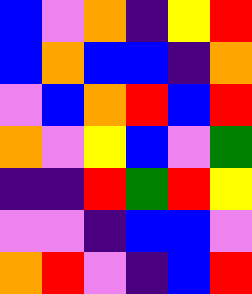[["blue", "violet", "orange", "indigo", "yellow", "red"], ["blue", "orange", "blue", "blue", "indigo", "orange"], ["violet", "blue", "orange", "red", "blue", "red"], ["orange", "violet", "yellow", "blue", "violet", "green"], ["indigo", "indigo", "red", "green", "red", "yellow"], ["violet", "violet", "indigo", "blue", "blue", "violet"], ["orange", "red", "violet", "indigo", "blue", "red"]]